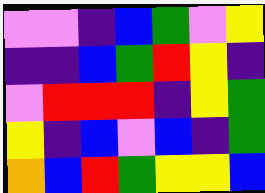[["violet", "violet", "indigo", "blue", "green", "violet", "yellow"], ["indigo", "indigo", "blue", "green", "red", "yellow", "indigo"], ["violet", "red", "red", "red", "indigo", "yellow", "green"], ["yellow", "indigo", "blue", "violet", "blue", "indigo", "green"], ["orange", "blue", "red", "green", "yellow", "yellow", "blue"]]